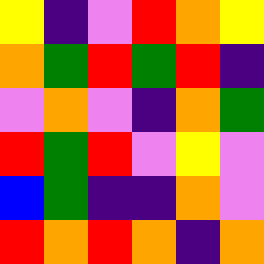[["yellow", "indigo", "violet", "red", "orange", "yellow"], ["orange", "green", "red", "green", "red", "indigo"], ["violet", "orange", "violet", "indigo", "orange", "green"], ["red", "green", "red", "violet", "yellow", "violet"], ["blue", "green", "indigo", "indigo", "orange", "violet"], ["red", "orange", "red", "orange", "indigo", "orange"]]